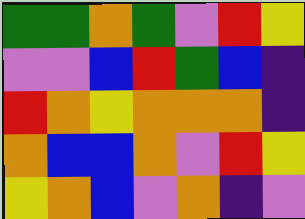[["green", "green", "orange", "green", "violet", "red", "yellow"], ["violet", "violet", "blue", "red", "green", "blue", "indigo"], ["red", "orange", "yellow", "orange", "orange", "orange", "indigo"], ["orange", "blue", "blue", "orange", "violet", "red", "yellow"], ["yellow", "orange", "blue", "violet", "orange", "indigo", "violet"]]